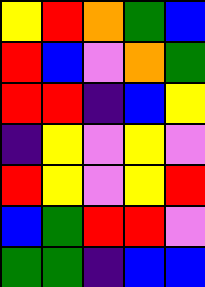[["yellow", "red", "orange", "green", "blue"], ["red", "blue", "violet", "orange", "green"], ["red", "red", "indigo", "blue", "yellow"], ["indigo", "yellow", "violet", "yellow", "violet"], ["red", "yellow", "violet", "yellow", "red"], ["blue", "green", "red", "red", "violet"], ["green", "green", "indigo", "blue", "blue"]]